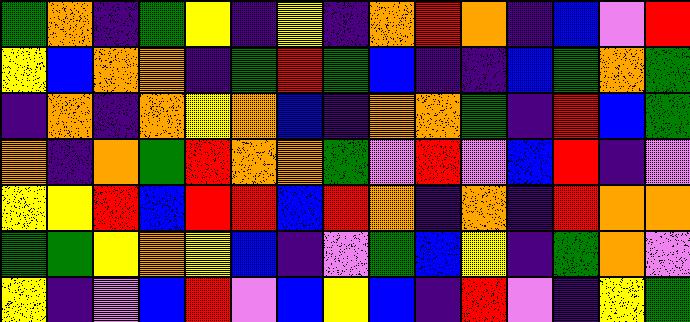[["green", "orange", "indigo", "green", "yellow", "indigo", "yellow", "indigo", "orange", "red", "orange", "indigo", "blue", "violet", "red"], ["yellow", "blue", "orange", "orange", "indigo", "green", "red", "green", "blue", "indigo", "indigo", "blue", "green", "orange", "green"], ["indigo", "orange", "indigo", "orange", "yellow", "orange", "blue", "indigo", "orange", "orange", "green", "indigo", "red", "blue", "green"], ["orange", "indigo", "orange", "green", "red", "orange", "orange", "green", "violet", "red", "violet", "blue", "red", "indigo", "violet"], ["yellow", "yellow", "red", "blue", "red", "red", "blue", "red", "orange", "indigo", "orange", "indigo", "red", "orange", "orange"], ["green", "green", "yellow", "orange", "yellow", "blue", "indigo", "violet", "green", "blue", "yellow", "indigo", "green", "orange", "violet"], ["yellow", "indigo", "violet", "blue", "red", "violet", "blue", "yellow", "blue", "indigo", "red", "violet", "indigo", "yellow", "green"]]